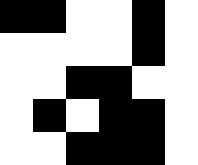[["black", "black", "white", "white", "black", "white"], ["white", "white", "white", "white", "black", "white"], ["white", "white", "black", "black", "white", "white"], ["white", "black", "white", "black", "black", "white"], ["white", "white", "black", "black", "black", "white"]]